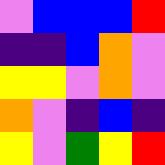[["violet", "blue", "blue", "blue", "red"], ["indigo", "indigo", "blue", "orange", "violet"], ["yellow", "yellow", "violet", "orange", "violet"], ["orange", "violet", "indigo", "blue", "indigo"], ["yellow", "violet", "green", "yellow", "red"]]